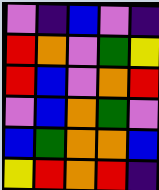[["violet", "indigo", "blue", "violet", "indigo"], ["red", "orange", "violet", "green", "yellow"], ["red", "blue", "violet", "orange", "red"], ["violet", "blue", "orange", "green", "violet"], ["blue", "green", "orange", "orange", "blue"], ["yellow", "red", "orange", "red", "indigo"]]